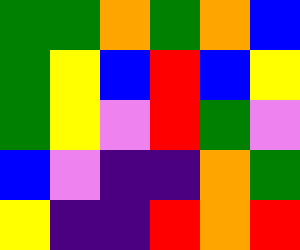[["green", "green", "orange", "green", "orange", "blue"], ["green", "yellow", "blue", "red", "blue", "yellow"], ["green", "yellow", "violet", "red", "green", "violet"], ["blue", "violet", "indigo", "indigo", "orange", "green"], ["yellow", "indigo", "indigo", "red", "orange", "red"]]